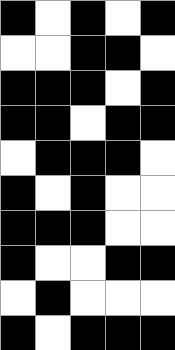[["black", "white", "black", "white", "black"], ["white", "white", "black", "black", "white"], ["black", "black", "black", "white", "black"], ["black", "black", "white", "black", "black"], ["white", "black", "black", "black", "white"], ["black", "white", "black", "white", "white"], ["black", "black", "black", "white", "white"], ["black", "white", "white", "black", "black"], ["white", "black", "white", "white", "white"], ["black", "white", "black", "black", "black"]]